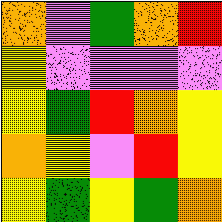[["orange", "violet", "green", "orange", "red"], ["yellow", "violet", "violet", "violet", "violet"], ["yellow", "green", "red", "orange", "yellow"], ["orange", "yellow", "violet", "red", "yellow"], ["yellow", "green", "yellow", "green", "orange"]]